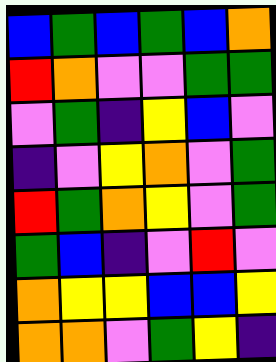[["blue", "green", "blue", "green", "blue", "orange"], ["red", "orange", "violet", "violet", "green", "green"], ["violet", "green", "indigo", "yellow", "blue", "violet"], ["indigo", "violet", "yellow", "orange", "violet", "green"], ["red", "green", "orange", "yellow", "violet", "green"], ["green", "blue", "indigo", "violet", "red", "violet"], ["orange", "yellow", "yellow", "blue", "blue", "yellow"], ["orange", "orange", "violet", "green", "yellow", "indigo"]]